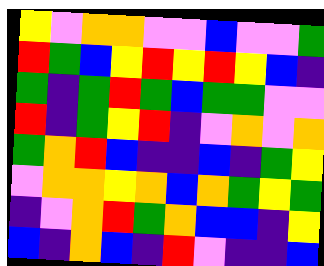[["yellow", "violet", "orange", "orange", "violet", "violet", "blue", "violet", "violet", "green"], ["red", "green", "blue", "yellow", "red", "yellow", "red", "yellow", "blue", "indigo"], ["green", "indigo", "green", "red", "green", "blue", "green", "green", "violet", "violet"], ["red", "indigo", "green", "yellow", "red", "indigo", "violet", "orange", "violet", "orange"], ["green", "orange", "red", "blue", "indigo", "indigo", "blue", "indigo", "green", "yellow"], ["violet", "orange", "orange", "yellow", "orange", "blue", "orange", "green", "yellow", "green"], ["indigo", "violet", "orange", "red", "green", "orange", "blue", "blue", "indigo", "yellow"], ["blue", "indigo", "orange", "blue", "indigo", "red", "violet", "indigo", "indigo", "blue"]]